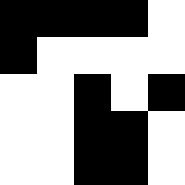[["black", "black", "black", "black", "white"], ["black", "white", "white", "white", "white"], ["white", "white", "black", "white", "black"], ["white", "white", "black", "black", "white"], ["white", "white", "black", "black", "white"]]